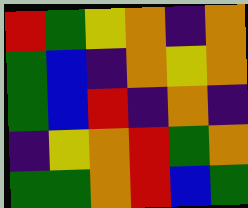[["red", "green", "yellow", "orange", "indigo", "orange"], ["green", "blue", "indigo", "orange", "yellow", "orange"], ["green", "blue", "red", "indigo", "orange", "indigo"], ["indigo", "yellow", "orange", "red", "green", "orange"], ["green", "green", "orange", "red", "blue", "green"]]